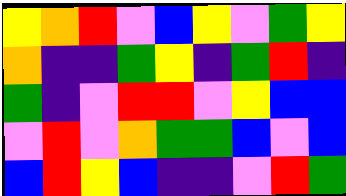[["yellow", "orange", "red", "violet", "blue", "yellow", "violet", "green", "yellow"], ["orange", "indigo", "indigo", "green", "yellow", "indigo", "green", "red", "indigo"], ["green", "indigo", "violet", "red", "red", "violet", "yellow", "blue", "blue"], ["violet", "red", "violet", "orange", "green", "green", "blue", "violet", "blue"], ["blue", "red", "yellow", "blue", "indigo", "indigo", "violet", "red", "green"]]